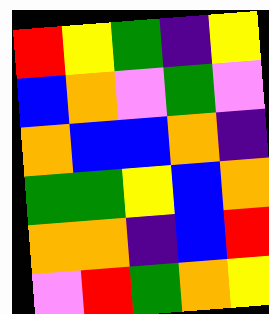[["red", "yellow", "green", "indigo", "yellow"], ["blue", "orange", "violet", "green", "violet"], ["orange", "blue", "blue", "orange", "indigo"], ["green", "green", "yellow", "blue", "orange"], ["orange", "orange", "indigo", "blue", "red"], ["violet", "red", "green", "orange", "yellow"]]